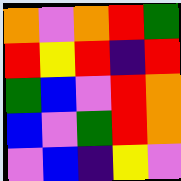[["orange", "violet", "orange", "red", "green"], ["red", "yellow", "red", "indigo", "red"], ["green", "blue", "violet", "red", "orange"], ["blue", "violet", "green", "red", "orange"], ["violet", "blue", "indigo", "yellow", "violet"]]